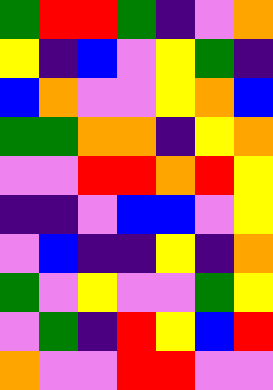[["green", "red", "red", "green", "indigo", "violet", "orange"], ["yellow", "indigo", "blue", "violet", "yellow", "green", "indigo"], ["blue", "orange", "violet", "violet", "yellow", "orange", "blue"], ["green", "green", "orange", "orange", "indigo", "yellow", "orange"], ["violet", "violet", "red", "red", "orange", "red", "yellow"], ["indigo", "indigo", "violet", "blue", "blue", "violet", "yellow"], ["violet", "blue", "indigo", "indigo", "yellow", "indigo", "orange"], ["green", "violet", "yellow", "violet", "violet", "green", "yellow"], ["violet", "green", "indigo", "red", "yellow", "blue", "red"], ["orange", "violet", "violet", "red", "red", "violet", "violet"]]